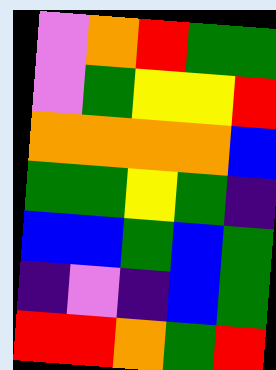[["violet", "orange", "red", "green", "green"], ["violet", "green", "yellow", "yellow", "red"], ["orange", "orange", "orange", "orange", "blue"], ["green", "green", "yellow", "green", "indigo"], ["blue", "blue", "green", "blue", "green"], ["indigo", "violet", "indigo", "blue", "green"], ["red", "red", "orange", "green", "red"]]